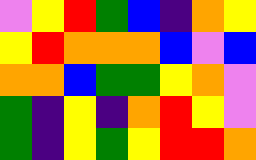[["violet", "yellow", "red", "green", "blue", "indigo", "orange", "yellow"], ["yellow", "red", "orange", "orange", "orange", "blue", "violet", "blue"], ["orange", "orange", "blue", "green", "green", "yellow", "orange", "violet"], ["green", "indigo", "yellow", "indigo", "orange", "red", "yellow", "violet"], ["green", "indigo", "yellow", "green", "yellow", "red", "red", "orange"]]